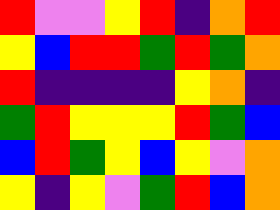[["red", "violet", "violet", "yellow", "red", "indigo", "orange", "red"], ["yellow", "blue", "red", "red", "green", "red", "green", "orange"], ["red", "indigo", "indigo", "indigo", "indigo", "yellow", "orange", "indigo"], ["green", "red", "yellow", "yellow", "yellow", "red", "green", "blue"], ["blue", "red", "green", "yellow", "blue", "yellow", "violet", "orange"], ["yellow", "indigo", "yellow", "violet", "green", "red", "blue", "orange"]]